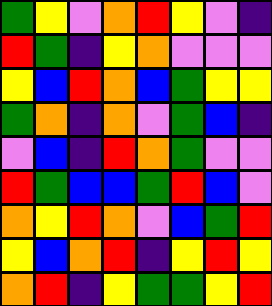[["green", "yellow", "violet", "orange", "red", "yellow", "violet", "indigo"], ["red", "green", "indigo", "yellow", "orange", "violet", "violet", "violet"], ["yellow", "blue", "red", "orange", "blue", "green", "yellow", "yellow"], ["green", "orange", "indigo", "orange", "violet", "green", "blue", "indigo"], ["violet", "blue", "indigo", "red", "orange", "green", "violet", "violet"], ["red", "green", "blue", "blue", "green", "red", "blue", "violet"], ["orange", "yellow", "red", "orange", "violet", "blue", "green", "red"], ["yellow", "blue", "orange", "red", "indigo", "yellow", "red", "yellow"], ["orange", "red", "indigo", "yellow", "green", "green", "yellow", "red"]]